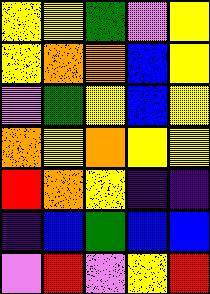[["yellow", "yellow", "green", "violet", "yellow"], ["yellow", "orange", "orange", "blue", "yellow"], ["violet", "green", "yellow", "blue", "yellow"], ["orange", "yellow", "orange", "yellow", "yellow"], ["red", "orange", "yellow", "indigo", "indigo"], ["indigo", "blue", "green", "blue", "blue"], ["violet", "red", "violet", "yellow", "red"]]